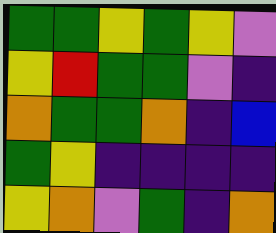[["green", "green", "yellow", "green", "yellow", "violet"], ["yellow", "red", "green", "green", "violet", "indigo"], ["orange", "green", "green", "orange", "indigo", "blue"], ["green", "yellow", "indigo", "indigo", "indigo", "indigo"], ["yellow", "orange", "violet", "green", "indigo", "orange"]]